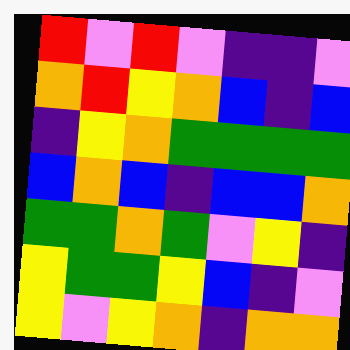[["red", "violet", "red", "violet", "indigo", "indigo", "violet"], ["orange", "red", "yellow", "orange", "blue", "indigo", "blue"], ["indigo", "yellow", "orange", "green", "green", "green", "green"], ["blue", "orange", "blue", "indigo", "blue", "blue", "orange"], ["green", "green", "orange", "green", "violet", "yellow", "indigo"], ["yellow", "green", "green", "yellow", "blue", "indigo", "violet"], ["yellow", "violet", "yellow", "orange", "indigo", "orange", "orange"]]